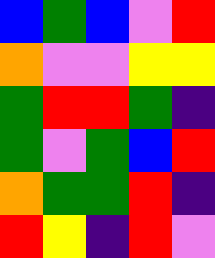[["blue", "green", "blue", "violet", "red"], ["orange", "violet", "violet", "yellow", "yellow"], ["green", "red", "red", "green", "indigo"], ["green", "violet", "green", "blue", "red"], ["orange", "green", "green", "red", "indigo"], ["red", "yellow", "indigo", "red", "violet"]]